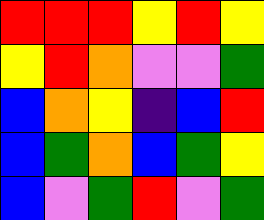[["red", "red", "red", "yellow", "red", "yellow"], ["yellow", "red", "orange", "violet", "violet", "green"], ["blue", "orange", "yellow", "indigo", "blue", "red"], ["blue", "green", "orange", "blue", "green", "yellow"], ["blue", "violet", "green", "red", "violet", "green"]]